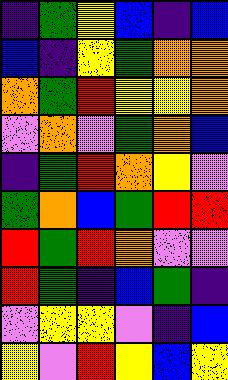[["indigo", "green", "yellow", "blue", "indigo", "blue"], ["blue", "indigo", "yellow", "green", "orange", "orange"], ["orange", "green", "red", "yellow", "yellow", "orange"], ["violet", "orange", "violet", "green", "orange", "blue"], ["indigo", "green", "red", "orange", "yellow", "violet"], ["green", "orange", "blue", "green", "red", "red"], ["red", "green", "red", "orange", "violet", "violet"], ["red", "green", "indigo", "blue", "green", "indigo"], ["violet", "yellow", "yellow", "violet", "indigo", "blue"], ["yellow", "violet", "red", "yellow", "blue", "yellow"]]